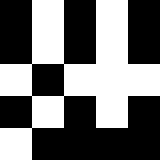[["black", "white", "black", "white", "black"], ["black", "white", "black", "white", "black"], ["white", "black", "white", "white", "white"], ["black", "white", "black", "white", "black"], ["white", "black", "black", "black", "black"]]